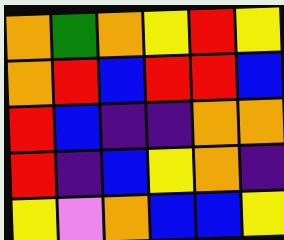[["orange", "green", "orange", "yellow", "red", "yellow"], ["orange", "red", "blue", "red", "red", "blue"], ["red", "blue", "indigo", "indigo", "orange", "orange"], ["red", "indigo", "blue", "yellow", "orange", "indigo"], ["yellow", "violet", "orange", "blue", "blue", "yellow"]]